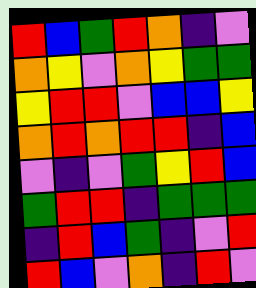[["red", "blue", "green", "red", "orange", "indigo", "violet"], ["orange", "yellow", "violet", "orange", "yellow", "green", "green"], ["yellow", "red", "red", "violet", "blue", "blue", "yellow"], ["orange", "red", "orange", "red", "red", "indigo", "blue"], ["violet", "indigo", "violet", "green", "yellow", "red", "blue"], ["green", "red", "red", "indigo", "green", "green", "green"], ["indigo", "red", "blue", "green", "indigo", "violet", "red"], ["red", "blue", "violet", "orange", "indigo", "red", "violet"]]